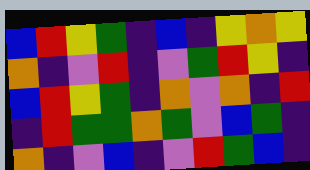[["blue", "red", "yellow", "green", "indigo", "blue", "indigo", "yellow", "orange", "yellow"], ["orange", "indigo", "violet", "red", "indigo", "violet", "green", "red", "yellow", "indigo"], ["blue", "red", "yellow", "green", "indigo", "orange", "violet", "orange", "indigo", "red"], ["indigo", "red", "green", "green", "orange", "green", "violet", "blue", "green", "indigo"], ["orange", "indigo", "violet", "blue", "indigo", "violet", "red", "green", "blue", "indigo"]]